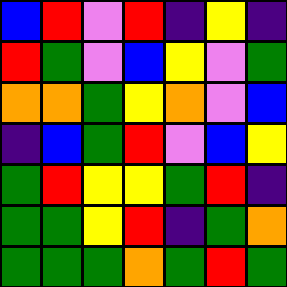[["blue", "red", "violet", "red", "indigo", "yellow", "indigo"], ["red", "green", "violet", "blue", "yellow", "violet", "green"], ["orange", "orange", "green", "yellow", "orange", "violet", "blue"], ["indigo", "blue", "green", "red", "violet", "blue", "yellow"], ["green", "red", "yellow", "yellow", "green", "red", "indigo"], ["green", "green", "yellow", "red", "indigo", "green", "orange"], ["green", "green", "green", "orange", "green", "red", "green"]]